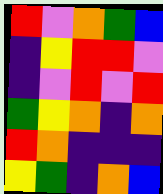[["red", "violet", "orange", "green", "blue"], ["indigo", "yellow", "red", "red", "violet"], ["indigo", "violet", "red", "violet", "red"], ["green", "yellow", "orange", "indigo", "orange"], ["red", "orange", "indigo", "indigo", "indigo"], ["yellow", "green", "indigo", "orange", "blue"]]